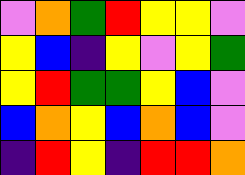[["violet", "orange", "green", "red", "yellow", "yellow", "violet"], ["yellow", "blue", "indigo", "yellow", "violet", "yellow", "green"], ["yellow", "red", "green", "green", "yellow", "blue", "violet"], ["blue", "orange", "yellow", "blue", "orange", "blue", "violet"], ["indigo", "red", "yellow", "indigo", "red", "red", "orange"]]